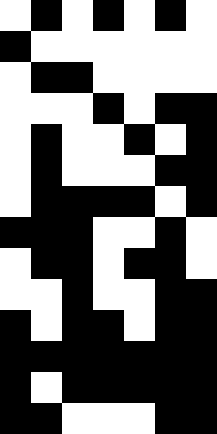[["white", "black", "white", "black", "white", "black", "white"], ["black", "white", "white", "white", "white", "white", "white"], ["white", "black", "black", "white", "white", "white", "white"], ["white", "white", "white", "black", "white", "black", "black"], ["white", "black", "white", "white", "black", "white", "black"], ["white", "black", "white", "white", "white", "black", "black"], ["white", "black", "black", "black", "black", "white", "black"], ["black", "black", "black", "white", "white", "black", "white"], ["white", "black", "black", "white", "black", "black", "white"], ["white", "white", "black", "white", "white", "black", "black"], ["black", "white", "black", "black", "white", "black", "black"], ["black", "black", "black", "black", "black", "black", "black"], ["black", "white", "black", "black", "black", "black", "black"], ["black", "black", "white", "white", "white", "black", "black"]]